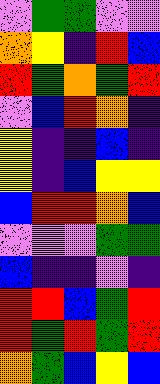[["violet", "green", "green", "violet", "violet"], ["orange", "yellow", "indigo", "red", "blue"], ["red", "green", "orange", "green", "red"], ["violet", "blue", "red", "orange", "indigo"], ["yellow", "indigo", "indigo", "blue", "indigo"], ["yellow", "indigo", "blue", "yellow", "yellow"], ["blue", "red", "red", "orange", "blue"], ["violet", "violet", "violet", "green", "green"], ["blue", "indigo", "indigo", "violet", "indigo"], ["red", "red", "blue", "green", "red"], ["red", "green", "red", "green", "red"], ["orange", "green", "blue", "yellow", "blue"]]